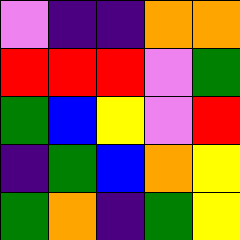[["violet", "indigo", "indigo", "orange", "orange"], ["red", "red", "red", "violet", "green"], ["green", "blue", "yellow", "violet", "red"], ["indigo", "green", "blue", "orange", "yellow"], ["green", "orange", "indigo", "green", "yellow"]]